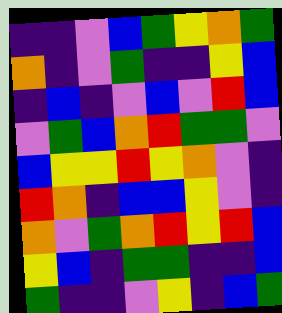[["indigo", "indigo", "violet", "blue", "green", "yellow", "orange", "green"], ["orange", "indigo", "violet", "green", "indigo", "indigo", "yellow", "blue"], ["indigo", "blue", "indigo", "violet", "blue", "violet", "red", "blue"], ["violet", "green", "blue", "orange", "red", "green", "green", "violet"], ["blue", "yellow", "yellow", "red", "yellow", "orange", "violet", "indigo"], ["red", "orange", "indigo", "blue", "blue", "yellow", "violet", "indigo"], ["orange", "violet", "green", "orange", "red", "yellow", "red", "blue"], ["yellow", "blue", "indigo", "green", "green", "indigo", "indigo", "blue"], ["green", "indigo", "indigo", "violet", "yellow", "indigo", "blue", "green"]]